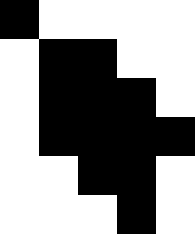[["black", "white", "white", "white", "white"], ["white", "black", "black", "white", "white"], ["white", "black", "black", "black", "white"], ["white", "black", "black", "black", "black"], ["white", "white", "black", "black", "white"], ["white", "white", "white", "black", "white"]]